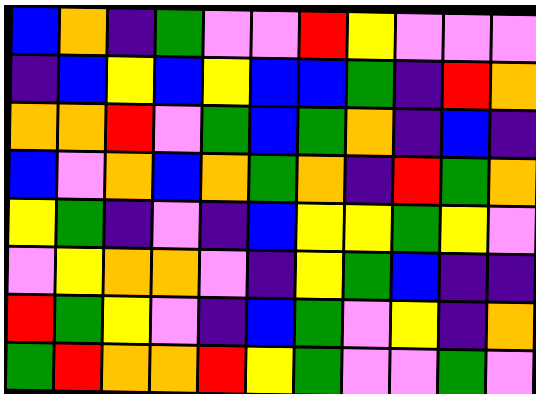[["blue", "orange", "indigo", "green", "violet", "violet", "red", "yellow", "violet", "violet", "violet"], ["indigo", "blue", "yellow", "blue", "yellow", "blue", "blue", "green", "indigo", "red", "orange"], ["orange", "orange", "red", "violet", "green", "blue", "green", "orange", "indigo", "blue", "indigo"], ["blue", "violet", "orange", "blue", "orange", "green", "orange", "indigo", "red", "green", "orange"], ["yellow", "green", "indigo", "violet", "indigo", "blue", "yellow", "yellow", "green", "yellow", "violet"], ["violet", "yellow", "orange", "orange", "violet", "indigo", "yellow", "green", "blue", "indigo", "indigo"], ["red", "green", "yellow", "violet", "indigo", "blue", "green", "violet", "yellow", "indigo", "orange"], ["green", "red", "orange", "orange", "red", "yellow", "green", "violet", "violet", "green", "violet"]]